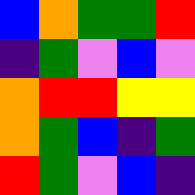[["blue", "orange", "green", "green", "red"], ["indigo", "green", "violet", "blue", "violet"], ["orange", "red", "red", "yellow", "yellow"], ["orange", "green", "blue", "indigo", "green"], ["red", "green", "violet", "blue", "indigo"]]